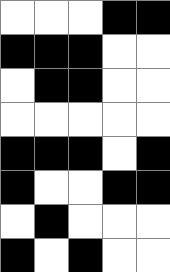[["white", "white", "white", "black", "black"], ["black", "black", "black", "white", "white"], ["white", "black", "black", "white", "white"], ["white", "white", "white", "white", "white"], ["black", "black", "black", "white", "black"], ["black", "white", "white", "black", "black"], ["white", "black", "white", "white", "white"], ["black", "white", "black", "white", "white"]]